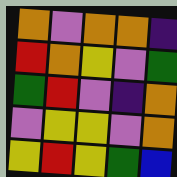[["orange", "violet", "orange", "orange", "indigo"], ["red", "orange", "yellow", "violet", "green"], ["green", "red", "violet", "indigo", "orange"], ["violet", "yellow", "yellow", "violet", "orange"], ["yellow", "red", "yellow", "green", "blue"]]